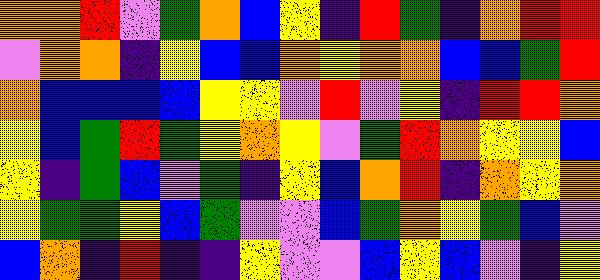[["orange", "orange", "red", "violet", "green", "orange", "blue", "yellow", "indigo", "red", "green", "indigo", "orange", "red", "red"], ["violet", "orange", "orange", "indigo", "yellow", "blue", "blue", "orange", "yellow", "orange", "orange", "blue", "blue", "green", "red"], ["orange", "blue", "blue", "blue", "blue", "yellow", "yellow", "violet", "red", "violet", "yellow", "indigo", "red", "red", "orange"], ["yellow", "blue", "green", "red", "green", "yellow", "orange", "yellow", "violet", "green", "red", "orange", "yellow", "yellow", "blue"], ["yellow", "indigo", "green", "blue", "violet", "green", "indigo", "yellow", "blue", "orange", "red", "indigo", "orange", "yellow", "orange"], ["yellow", "green", "green", "yellow", "blue", "green", "violet", "violet", "blue", "green", "orange", "yellow", "green", "blue", "violet"], ["blue", "orange", "indigo", "red", "indigo", "indigo", "yellow", "violet", "violet", "blue", "yellow", "blue", "violet", "indigo", "yellow"]]